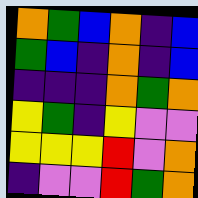[["orange", "green", "blue", "orange", "indigo", "blue"], ["green", "blue", "indigo", "orange", "indigo", "blue"], ["indigo", "indigo", "indigo", "orange", "green", "orange"], ["yellow", "green", "indigo", "yellow", "violet", "violet"], ["yellow", "yellow", "yellow", "red", "violet", "orange"], ["indigo", "violet", "violet", "red", "green", "orange"]]